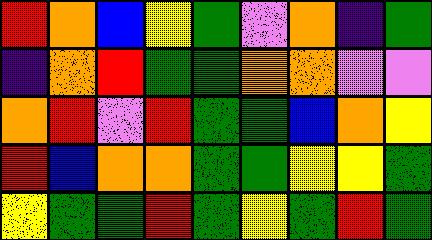[["red", "orange", "blue", "yellow", "green", "violet", "orange", "indigo", "green"], ["indigo", "orange", "red", "green", "green", "orange", "orange", "violet", "violet"], ["orange", "red", "violet", "red", "green", "green", "blue", "orange", "yellow"], ["red", "blue", "orange", "orange", "green", "green", "yellow", "yellow", "green"], ["yellow", "green", "green", "red", "green", "yellow", "green", "red", "green"]]